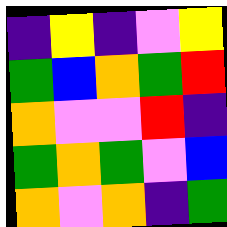[["indigo", "yellow", "indigo", "violet", "yellow"], ["green", "blue", "orange", "green", "red"], ["orange", "violet", "violet", "red", "indigo"], ["green", "orange", "green", "violet", "blue"], ["orange", "violet", "orange", "indigo", "green"]]